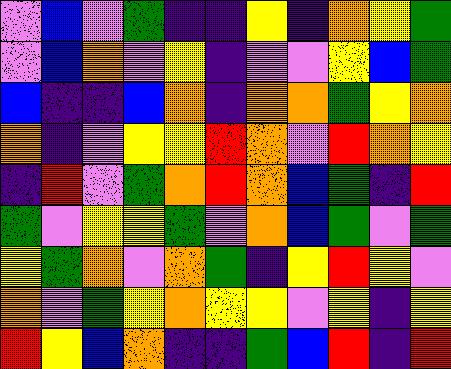[["violet", "blue", "violet", "green", "indigo", "indigo", "yellow", "indigo", "orange", "yellow", "green"], ["violet", "blue", "orange", "violet", "yellow", "indigo", "violet", "violet", "yellow", "blue", "green"], ["blue", "indigo", "indigo", "blue", "orange", "indigo", "orange", "orange", "green", "yellow", "orange"], ["orange", "indigo", "violet", "yellow", "yellow", "red", "orange", "violet", "red", "orange", "yellow"], ["indigo", "red", "violet", "green", "orange", "red", "orange", "blue", "green", "indigo", "red"], ["green", "violet", "yellow", "yellow", "green", "violet", "orange", "blue", "green", "violet", "green"], ["yellow", "green", "orange", "violet", "orange", "green", "indigo", "yellow", "red", "yellow", "violet"], ["orange", "violet", "green", "yellow", "orange", "yellow", "yellow", "violet", "yellow", "indigo", "yellow"], ["red", "yellow", "blue", "orange", "indigo", "indigo", "green", "blue", "red", "indigo", "red"]]